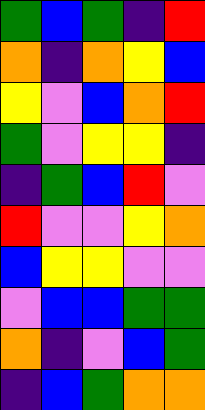[["green", "blue", "green", "indigo", "red"], ["orange", "indigo", "orange", "yellow", "blue"], ["yellow", "violet", "blue", "orange", "red"], ["green", "violet", "yellow", "yellow", "indigo"], ["indigo", "green", "blue", "red", "violet"], ["red", "violet", "violet", "yellow", "orange"], ["blue", "yellow", "yellow", "violet", "violet"], ["violet", "blue", "blue", "green", "green"], ["orange", "indigo", "violet", "blue", "green"], ["indigo", "blue", "green", "orange", "orange"]]